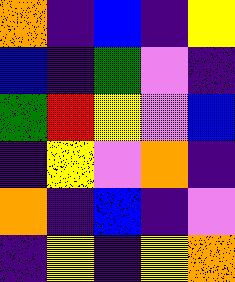[["orange", "indigo", "blue", "indigo", "yellow"], ["blue", "indigo", "green", "violet", "indigo"], ["green", "red", "yellow", "violet", "blue"], ["indigo", "yellow", "violet", "orange", "indigo"], ["orange", "indigo", "blue", "indigo", "violet"], ["indigo", "yellow", "indigo", "yellow", "orange"]]